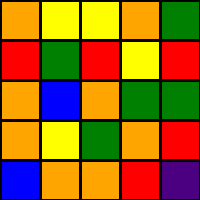[["orange", "yellow", "yellow", "orange", "green"], ["red", "green", "red", "yellow", "red"], ["orange", "blue", "orange", "green", "green"], ["orange", "yellow", "green", "orange", "red"], ["blue", "orange", "orange", "red", "indigo"]]